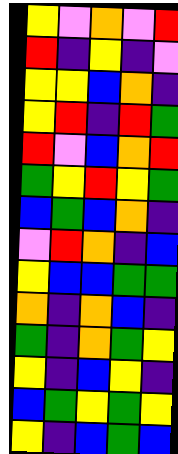[["yellow", "violet", "orange", "violet", "red"], ["red", "indigo", "yellow", "indigo", "violet"], ["yellow", "yellow", "blue", "orange", "indigo"], ["yellow", "red", "indigo", "red", "green"], ["red", "violet", "blue", "orange", "red"], ["green", "yellow", "red", "yellow", "green"], ["blue", "green", "blue", "orange", "indigo"], ["violet", "red", "orange", "indigo", "blue"], ["yellow", "blue", "blue", "green", "green"], ["orange", "indigo", "orange", "blue", "indigo"], ["green", "indigo", "orange", "green", "yellow"], ["yellow", "indigo", "blue", "yellow", "indigo"], ["blue", "green", "yellow", "green", "yellow"], ["yellow", "indigo", "blue", "green", "blue"]]